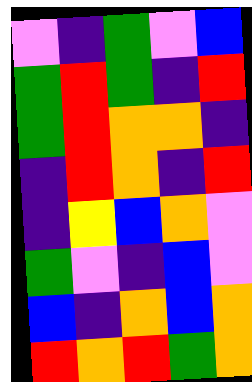[["violet", "indigo", "green", "violet", "blue"], ["green", "red", "green", "indigo", "red"], ["green", "red", "orange", "orange", "indigo"], ["indigo", "red", "orange", "indigo", "red"], ["indigo", "yellow", "blue", "orange", "violet"], ["green", "violet", "indigo", "blue", "violet"], ["blue", "indigo", "orange", "blue", "orange"], ["red", "orange", "red", "green", "orange"]]